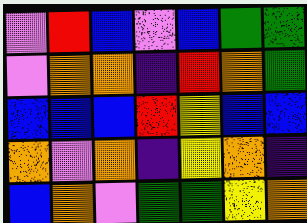[["violet", "red", "blue", "violet", "blue", "green", "green"], ["violet", "orange", "orange", "indigo", "red", "orange", "green"], ["blue", "blue", "blue", "red", "yellow", "blue", "blue"], ["orange", "violet", "orange", "indigo", "yellow", "orange", "indigo"], ["blue", "orange", "violet", "green", "green", "yellow", "orange"]]